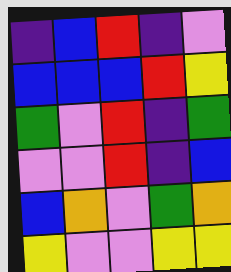[["indigo", "blue", "red", "indigo", "violet"], ["blue", "blue", "blue", "red", "yellow"], ["green", "violet", "red", "indigo", "green"], ["violet", "violet", "red", "indigo", "blue"], ["blue", "orange", "violet", "green", "orange"], ["yellow", "violet", "violet", "yellow", "yellow"]]